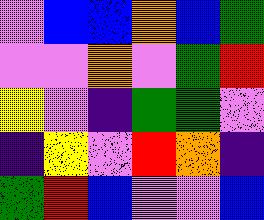[["violet", "blue", "blue", "orange", "blue", "green"], ["violet", "violet", "orange", "violet", "green", "red"], ["yellow", "violet", "indigo", "green", "green", "violet"], ["indigo", "yellow", "violet", "red", "orange", "indigo"], ["green", "red", "blue", "violet", "violet", "blue"]]